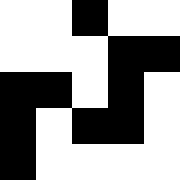[["white", "white", "black", "white", "white"], ["white", "white", "white", "black", "black"], ["black", "black", "white", "black", "white"], ["black", "white", "black", "black", "white"], ["black", "white", "white", "white", "white"]]